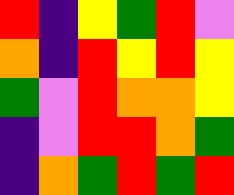[["red", "indigo", "yellow", "green", "red", "violet"], ["orange", "indigo", "red", "yellow", "red", "yellow"], ["green", "violet", "red", "orange", "orange", "yellow"], ["indigo", "violet", "red", "red", "orange", "green"], ["indigo", "orange", "green", "red", "green", "red"]]